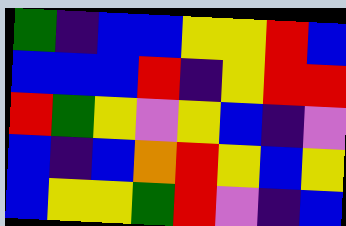[["green", "indigo", "blue", "blue", "yellow", "yellow", "red", "blue"], ["blue", "blue", "blue", "red", "indigo", "yellow", "red", "red"], ["red", "green", "yellow", "violet", "yellow", "blue", "indigo", "violet"], ["blue", "indigo", "blue", "orange", "red", "yellow", "blue", "yellow"], ["blue", "yellow", "yellow", "green", "red", "violet", "indigo", "blue"]]